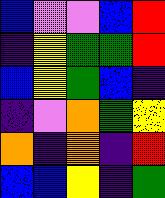[["blue", "violet", "violet", "blue", "red"], ["indigo", "yellow", "green", "green", "red"], ["blue", "yellow", "green", "blue", "indigo"], ["indigo", "violet", "orange", "green", "yellow"], ["orange", "indigo", "orange", "indigo", "red"], ["blue", "blue", "yellow", "indigo", "green"]]